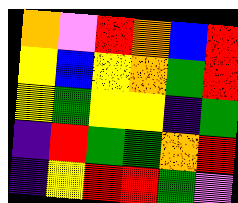[["orange", "violet", "red", "orange", "blue", "red"], ["yellow", "blue", "yellow", "orange", "green", "red"], ["yellow", "green", "yellow", "yellow", "indigo", "green"], ["indigo", "red", "green", "green", "orange", "red"], ["indigo", "yellow", "red", "red", "green", "violet"]]